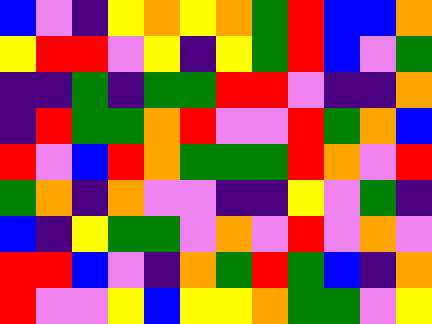[["blue", "violet", "indigo", "yellow", "orange", "yellow", "orange", "green", "red", "blue", "blue", "orange"], ["yellow", "red", "red", "violet", "yellow", "indigo", "yellow", "green", "red", "blue", "violet", "green"], ["indigo", "indigo", "green", "indigo", "green", "green", "red", "red", "violet", "indigo", "indigo", "orange"], ["indigo", "red", "green", "green", "orange", "red", "violet", "violet", "red", "green", "orange", "blue"], ["red", "violet", "blue", "red", "orange", "green", "green", "green", "red", "orange", "violet", "red"], ["green", "orange", "indigo", "orange", "violet", "violet", "indigo", "indigo", "yellow", "violet", "green", "indigo"], ["blue", "indigo", "yellow", "green", "green", "violet", "orange", "violet", "red", "violet", "orange", "violet"], ["red", "red", "blue", "violet", "indigo", "orange", "green", "red", "green", "blue", "indigo", "orange"], ["red", "violet", "violet", "yellow", "blue", "yellow", "yellow", "orange", "green", "green", "violet", "yellow"]]